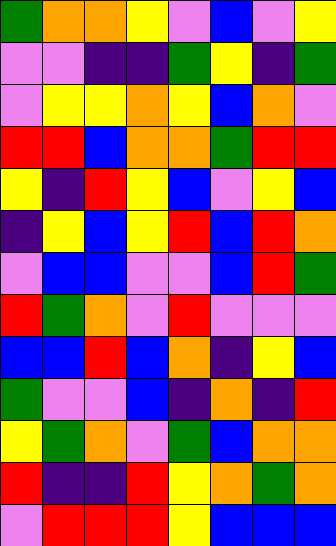[["green", "orange", "orange", "yellow", "violet", "blue", "violet", "yellow"], ["violet", "violet", "indigo", "indigo", "green", "yellow", "indigo", "green"], ["violet", "yellow", "yellow", "orange", "yellow", "blue", "orange", "violet"], ["red", "red", "blue", "orange", "orange", "green", "red", "red"], ["yellow", "indigo", "red", "yellow", "blue", "violet", "yellow", "blue"], ["indigo", "yellow", "blue", "yellow", "red", "blue", "red", "orange"], ["violet", "blue", "blue", "violet", "violet", "blue", "red", "green"], ["red", "green", "orange", "violet", "red", "violet", "violet", "violet"], ["blue", "blue", "red", "blue", "orange", "indigo", "yellow", "blue"], ["green", "violet", "violet", "blue", "indigo", "orange", "indigo", "red"], ["yellow", "green", "orange", "violet", "green", "blue", "orange", "orange"], ["red", "indigo", "indigo", "red", "yellow", "orange", "green", "orange"], ["violet", "red", "red", "red", "yellow", "blue", "blue", "blue"]]